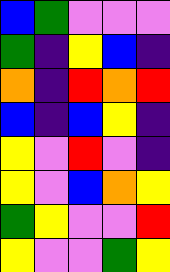[["blue", "green", "violet", "violet", "violet"], ["green", "indigo", "yellow", "blue", "indigo"], ["orange", "indigo", "red", "orange", "red"], ["blue", "indigo", "blue", "yellow", "indigo"], ["yellow", "violet", "red", "violet", "indigo"], ["yellow", "violet", "blue", "orange", "yellow"], ["green", "yellow", "violet", "violet", "red"], ["yellow", "violet", "violet", "green", "yellow"]]